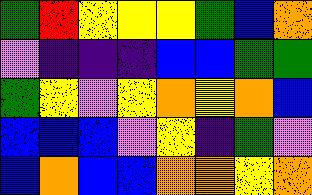[["green", "red", "yellow", "yellow", "yellow", "green", "blue", "orange"], ["violet", "indigo", "indigo", "indigo", "blue", "blue", "green", "green"], ["green", "yellow", "violet", "yellow", "orange", "yellow", "orange", "blue"], ["blue", "blue", "blue", "violet", "yellow", "indigo", "green", "violet"], ["blue", "orange", "blue", "blue", "orange", "orange", "yellow", "orange"]]